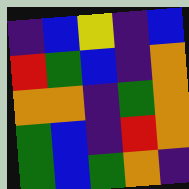[["indigo", "blue", "yellow", "indigo", "blue"], ["red", "green", "blue", "indigo", "orange"], ["orange", "orange", "indigo", "green", "orange"], ["green", "blue", "indigo", "red", "orange"], ["green", "blue", "green", "orange", "indigo"]]